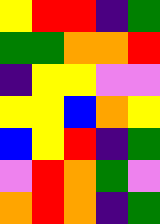[["yellow", "red", "red", "indigo", "green"], ["green", "green", "orange", "orange", "red"], ["indigo", "yellow", "yellow", "violet", "violet"], ["yellow", "yellow", "blue", "orange", "yellow"], ["blue", "yellow", "red", "indigo", "green"], ["violet", "red", "orange", "green", "violet"], ["orange", "red", "orange", "indigo", "green"]]